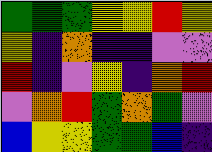[["green", "green", "green", "yellow", "yellow", "red", "yellow"], ["yellow", "indigo", "orange", "indigo", "indigo", "violet", "violet"], ["red", "indigo", "violet", "yellow", "indigo", "orange", "red"], ["violet", "orange", "red", "green", "orange", "green", "violet"], ["blue", "yellow", "yellow", "green", "green", "blue", "indigo"]]